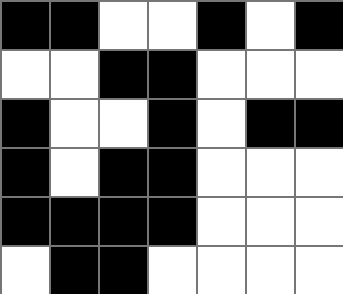[["black", "black", "white", "white", "black", "white", "black"], ["white", "white", "black", "black", "white", "white", "white"], ["black", "white", "white", "black", "white", "black", "black"], ["black", "white", "black", "black", "white", "white", "white"], ["black", "black", "black", "black", "white", "white", "white"], ["white", "black", "black", "white", "white", "white", "white"]]